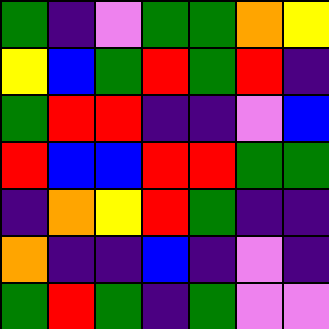[["green", "indigo", "violet", "green", "green", "orange", "yellow"], ["yellow", "blue", "green", "red", "green", "red", "indigo"], ["green", "red", "red", "indigo", "indigo", "violet", "blue"], ["red", "blue", "blue", "red", "red", "green", "green"], ["indigo", "orange", "yellow", "red", "green", "indigo", "indigo"], ["orange", "indigo", "indigo", "blue", "indigo", "violet", "indigo"], ["green", "red", "green", "indigo", "green", "violet", "violet"]]